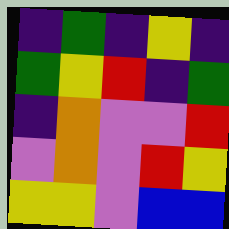[["indigo", "green", "indigo", "yellow", "indigo"], ["green", "yellow", "red", "indigo", "green"], ["indigo", "orange", "violet", "violet", "red"], ["violet", "orange", "violet", "red", "yellow"], ["yellow", "yellow", "violet", "blue", "blue"]]